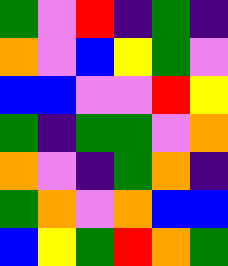[["green", "violet", "red", "indigo", "green", "indigo"], ["orange", "violet", "blue", "yellow", "green", "violet"], ["blue", "blue", "violet", "violet", "red", "yellow"], ["green", "indigo", "green", "green", "violet", "orange"], ["orange", "violet", "indigo", "green", "orange", "indigo"], ["green", "orange", "violet", "orange", "blue", "blue"], ["blue", "yellow", "green", "red", "orange", "green"]]